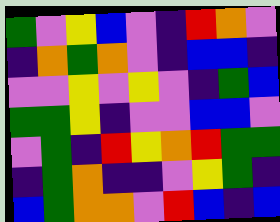[["green", "violet", "yellow", "blue", "violet", "indigo", "red", "orange", "violet"], ["indigo", "orange", "green", "orange", "violet", "indigo", "blue", "blue", "indigo"], ["violet", "violet", "yellow", "violet", "yellow", "violet", "indigo", "green", "blue"], ["green", "green", "yellow", "indigo", "violet", "violet", "blue", "blue", "violet"], ["violet", "green", "indigo", "red", "yellow", "orange", "red", "green", "green"], ["indigo", "green", "orange", "indigo", "indigo", "violet", "yellow", "green", "indigo"], ["blue", "green", "orange", "orange", "violet", "red", "blue", "indigo", "blue"]]